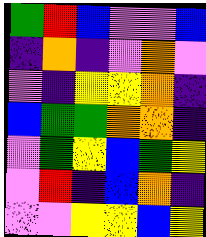[["green", "red", "blue", "violet", "violet", "blue"], ["indigo", "orange", "indigo", "violet", "orange", "violet"], ["violet", "indigo", "yellow", "yellow", "orange", "indigo"], ["blue", "green", "green", "orange", "orange", "indigo"], ["violet", "green", "yellow", "blue", "green", "yellow"], ["violet", "red", "indigo", "blue", "orange", "indigo"], ["violet", "violet", "yellow", "yellow", "blue", "yellow"]]